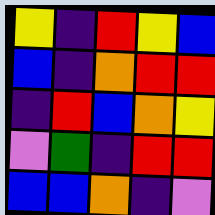[["yellow", "indigo", "red", "yellow", "blue"], ["blue", "indigo", "orange", "red", "red"], ["indigo", "red", "blue", "orange", "yellow"], ["violet", "green", "indigo", "red", "red"], ["blue", "blue", "orange", "indigo", "violet"]]